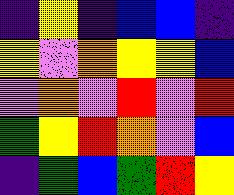[["indigo", "yellow", "indigo", "blue", "blue", "indigo"], ["yellow", "violet", "orange", "yellow", "yellow", "blue"], ["violet", "orange", "violet", "red", "violet", "red"], ["green", "yellow", "red", "orange", "violet", "blue"], ["indigo", "green", "blue", "green", "red", "yellow"]]